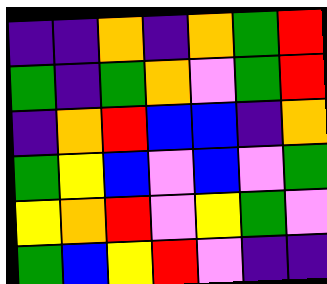[["indigo", "indigo", "orange", "indigo", "orange", "green", "red"], ["green", "indigo", "green", "orange", "violet", "green", "red"], ["indigo", "orange", "red", "blue", "blue", "indigo", "orange"], ["green", "yellow", "blue", "violet", "blue", "violet", "green"], ["yellow", "orange", "red", "violet", "yellow", "green", "violet"], ["green", "blue", "yellow", "red", "violet", "indigo", "indigo"]]